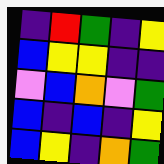[["indigo", "red", "green", "indigo", "yellow"], ["blue", "yellow", "yellow", "indigo", "indigo"], ["violet", "blue", "orange", "violet", "green"], ["blue", "indigo", "blue", "indigo", "yellow"], ["blue", "yellow", "indigo", "orange", "green"]]